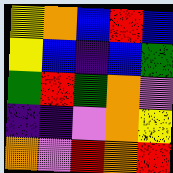[["yellow", "orange", "blue", "red", "blue"], ["yellow", "blue", "indigo", "blue", "green"], ["green", "red", "green", "orange", "violet"], ["indigo", "indigo", "violet", "orange", "yellow"], ["orange", "violet", "red", "orange", "red"]]